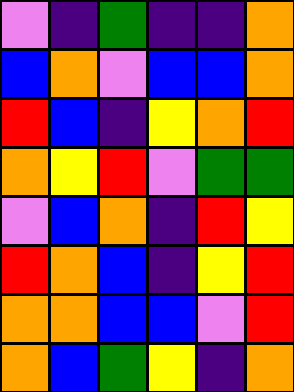[["violet", "indigo", "green", "indigo", "indigo", "orange"], ["blue", "orange", "violet", "blue", "blue", "orange"], ["red", "blue", "indigo", "yellow", "orange", "red"], ["orange", "yellow", "red", "violet", "green", "green"], ["violet", "blue", "orange", "indigo", "red", "yellow"], ["red", "orange", "blue", "indigo", "yellow", "red"], ["orange", "orange", "blue", "blue", "violet", "red"], ["orange", "blue", "green", "yellow", "indigo", "orange"]]